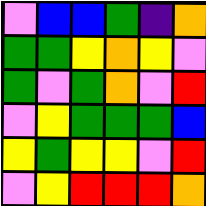[["violet", "blue", "blue", "green", "indigo", "orange"], ["green", "green", "yellow", "orange", "yellow", "violet"], ["green", "violet", "green", "orange", "violet", "red"], ["violet", "yellow", "green", "green", "green", "blue"], ["yellow", "green", "yellow", "yellow", "violet", "red"], ["violet", "yellow", "red", "red", "red", "orange"]]